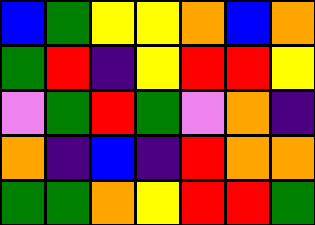[["blue", "green", "yellow", "yellow", "orange", "blue", "orange"], ["green", "red", "indigo", "yellow", "red", "red", "yellow"], ["violet", "green", "red", "green", "violet", "orange", "indigo"], ["orange", "indigo", "blue", "indigo", "red", "orange", "orange"], ["green", "green", "orange", "yellow", "red", "red", "green"]]